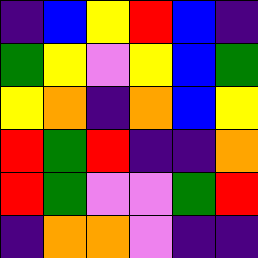[["indigo", "blue", "yellow", "red", "blue", "indigo"], ["green", "yellow", "violet", "yellow", "blue", "green"], ["yellow", "orange", "indigo", "orange", "blue", "yellow"], ["red", "green", "red", "indigo", "indigo", "orange"], ["red", "green", "violet", "violet", "green", "red"], ["indigo", "orange", "orange", "violet", "indigo", "indigo"]]